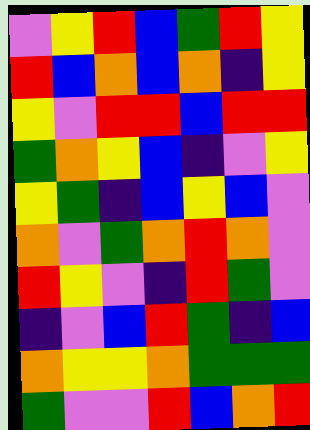[["violet", "yellow", "red", "blue", "green", "red", "yellow"], ["red", "blue", "orange", "blue", "orange", "indigo", "yellow"], ["yellow", "violet", "red", "red", "blue", "red", "red"], ["green", "orange", "yellow", "blue", "indigo", "violet", "yellow"], ["yellow", "green", "indigo", "blue", "yellow", "blue", "violet"], ["orange", "violet", "green", "orange", "red", "orange", "violet"], ["red", "yellow", "violet", "indigo", "red", "green", "violet"], ["indigo", "violet", "blue", "red", "green", "indigo", "blue"], ["orange", "yellow", "yellow", "orange", "green", "green", "green"], ["green", "violet", "violet", "red", "blue", "orange", "red"]]